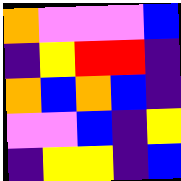[["orange", "violet", "violet", "violet", "blue"], ["indigo", "yellow", "red", "red", "indigo"], ["orange", "blue", "orange", "blue", "indigo"], ["violet", "violet", "blue", "indigo", "yellow"], ["indigo", "yellow", "yellow", "indigo", "blue"]]